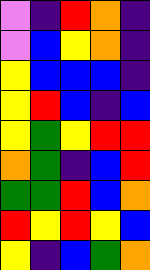[["violet", "indigo", "red", "orange", "indigo"], ["violet", "blue", "yellow", "orange", "indigo"], ["yellow", "blue", "blue", "blue", "indigo"], ["yellow", "red", "blue", "indigo", "blue"], ["yellow", "green", "yellow", "red", "red"], ["orange", "green", "indigo", "blue", "red"], ["green", "green", "red", "blue", "orange"], ["red", "yellow", "red", "yellow", "blue"], ["yellow", "indigo", "blue", "green", "orange"]]